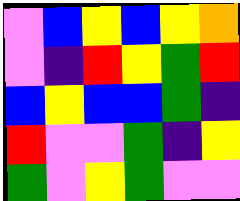[["violet", "blue", "yellow", "blue", "yellow", "orange"], ["violet", "indigo", "red", "yellow", "green", "red"], ["blue", "yellow", "blue", "blue", "green", "indigo"], ["red", "violet", "violet", "green", "indigo", "yellow"], ["green", "violet", "yellow", "green", "violet", "violet"]]